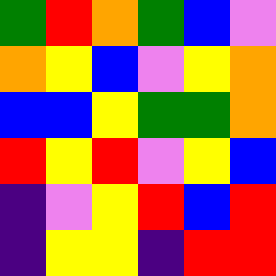[["green", "red", "orange", "green", "blue", "violet"], ["orange", "yellow", "blue", "violet", "yellow", "orange"], ["blue", "blue", "yellow", "green", "green", "orange"], ["red", "yellow", "red", "violet", "yellow", "blue"], ["indigo", "violet", "yellow", "red", "blue", "red"], ["indigo", "yellow", "yellow", "indigo", "red", "red"]]